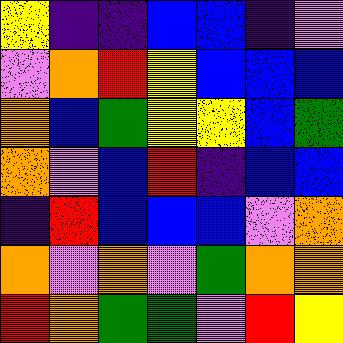[["yellow", "indigo", "indigo", "blue", "blue", "indigo", "violet"], ["violet", "orange", "red", "yellow", "blue", "blue", "blue"], ["orange", "blue", "green", "yellow", "yellow", "blue", "green"], ["orange", "violet", "blue", "red", "indigo", "blue", "blue"], ["indigo", "red", "blue", "blue", "blue", "violet", "orange"], ["orange", "violet", "orange", "violet", "green", "orange", "orange"], ["red", "orange", "green", "green", "violet", "red", "yellow"]]